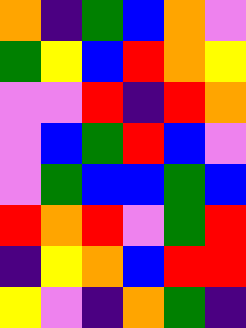[["orange", "indigo", "green", "blue", "orange", "violet"], ["green", "yellow", "blue", "red", "orange", "yellow"], ["violet", "violet", "red", "indigo", "red", "orange"], ["violet", "blue", "green", "red", "blue", "violet"], ["violet", "green", "blue", "blue", "green", "blue"], ["red", "orange", "red", "violet", "green", "red"], ["indigo", "yellow", "orange", "blue", "red", "red"], ["yellow", "violet", "indigo", "orange", "green", "indigo"]]